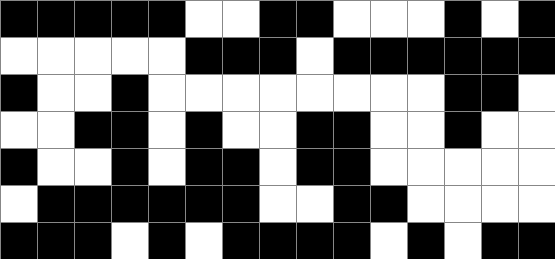[["black", "black", "black", "black", "black", "white", "white", "black", "black", "white", "white", "white", "black", "white", "black"], ["white", "white", "white", "white", "white", "black", "black", "black", "white", "black", "black", "black", "black", "black", "black"], ["black", "white", "white", "black", "white", "white", "white", "white", "white", "white", "white", "white", "black", "black", "white"], ["white", "white", "black", "black", "white", "black", "white", "white", "black", "black", "white", "white", "black", "white", "white"], ["black", "white", "white", "black", "white", "black", "black", "white", "black", "black", "white", "white", "white", "white", "white"], ["white", "black", "black", "black", "black", "black", "black", "white", "white", "black", "black", "white", "white", "white", "white"], ["black", "black", "black", "white", "black", "white", "black", "black", "black", "black", "white", "black", "white", "black", "black"]]